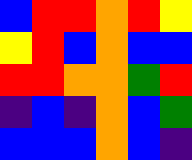[["blue", "red", "red", "orange", "red", "yellow"], ["yellow", "red", "blue", "orange", "blue", "blue"], ["red", "red", "orange", "orange", "green", "red"], ["indigo", "blue", "indigo", "orange", "blue", "green"], ["blue", "blue", "blue", "orange", "blue", "indigo"]]